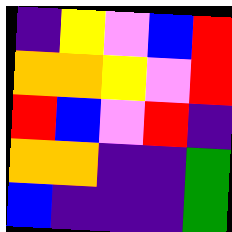[["indigo", "yellow", "violet", "blue", "red"], ["orange", "orange", "yellow", "violet", "red"], ["red", "blue", "violet", "red", "indigo"], ["orange", "orange", "indigo", "indigo", "green"], ["blue", "indigo", "indigo", "indigo", "green"]]